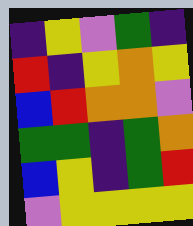[["indigo", "yellow", "violet", "green", "indigo"], ["red", "indigo", "yellow", "orange", "yellow"], ["blue", "red", "orange", "orange", "violet"], ["green", "green", "indigo", "green", "orange"], ["blue", "yellow", "indigo", "green", "red"], ["violet", "yellow", "yellow", "yellow", "yellow"]]